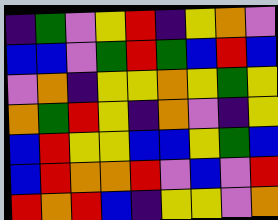[["indigo", "green", "violet", "yellow", "red", "indigo", "yellow", "orange", "violet"], ["blue", "blue", "violet", "green", "red", "green", "blue", "red", "blue"], ["violet", "orange", "indigo", "yellow", "yellow", "orange", "yellow", "green", "yellow"], ["orange", "green", "red", "yellow", "indigo", "orange", "violet", "indigo", "yellow"], ["blue", "red", "yellow", "yellow", "blue", "blue", "yellow", "green", "blue"], ["blue", "red", "orange", "orange", "red", "violet", "blue", "violet", "red"], ["red", "orange", "red", "blue", "indigo", "yellow", "yellow", "violet", "orange"]]